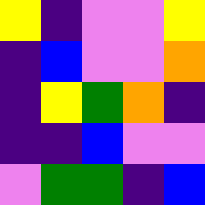[["yellow", "indigo", "violet", "violet", "yellow"], ["indigo", "blue", "violet", "violet", "orange"], ["indigo", "yellow", "green", "orange", "indigo"], ["indigo", "indigo", "blue", "violet", "violet"], ["violet", "green", "green", "indigo", "blue"]]